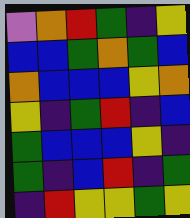[["violet", "orange", "red", "green", "indigo", "yellow"], ["blue", "blue", "green", "orange", "green", "blue"], ["orange", "blue", "blue", "blue", "yellow", "orange"], ["yellow", "indigo", "green", "red", "indigo", "blue"], ["green", "blue", "blue", "blue", "yellow", "indigo"], ["green", "indigo", "blue", "red", "indigo", "green"], ["indigo", "red", "yellow", "yellow", "green", "yellow"]]